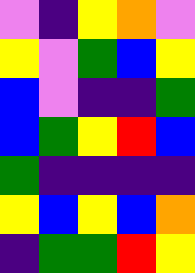[["violet", "indigo", "yellow", "orange", "violet"], ["yellow", "violet", "green", "blue", "yellow"], ["blue", "violet", "indigo", "indigo", "green"], ["blue", "green", "yellow", "red", "blue"], ["green", "indigo", "indigo", "indigo", "indigo"], ["yellow", "blue", "yellow", "blue", "orange"], ["indigo", "green", "green", "red", "yellow"]]